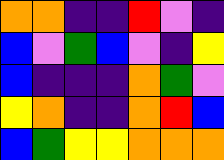[["orange", "orange", "indigo", "indigo", "red", "violet", "indigo"], ["blue", "violet", "green", "blue", "violet", "indigo", "yellow"], ["blue", "indigo", "indigo", "indigo", "orange", "green", "violet"], ["yellow", "orange", "indigo", "indigo", "orange", "red", "blue"], ["blue", "green", "yellow", "yellow", "orange", "orange", "orange"]]